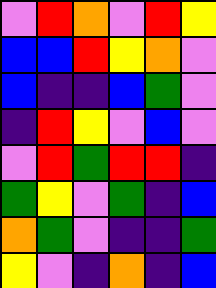[["violet", "red", "orange", "violet", "red", "yellow"], ["blue", "blue", "red", "yellow", "orange", "violet"], ["blue", "indigo", "indigo", "blue", "green", "violet"], ["indigo", "red", "yellow", "violet", "blue", "violet"], ["violet", "red", "green", "red", "red", "indigo"], ["green", "yellow", "violet", "green", "indigo", "blue"], ["orange", "green", "violet", "indigo", "indigo", "green"], ["yellow", "violet", "indigo", "orange", "indigo", "blue"]]